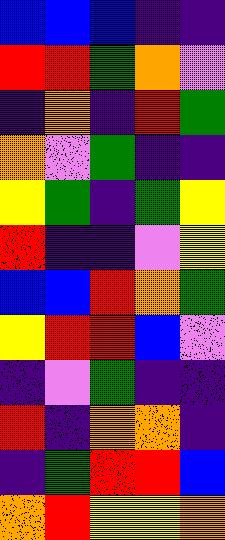[["blue", "blue", "blue", "indigo", "indigo"], ["red", "red", "green", "orange", "violet"], ["indigo", "orange", "indigo", "red", "green"], ["orange", "violet", "green", "indigo", "indigo"], ["yellow", "green", "indigo", "green", "yellow"], ["red", "indigo", "indigo", "violet", "yellow"], ["blue", "blue", "red", "orange", "green"], ["yellow", "red", "red", "blue", "violet"], ["indigo", "violet", "green", "indigo", "indigo"], ["red", "indigo", "orange", "orange", "indigo"], ["indigo", "green", "red", "red", "blue"], ["orange", "red", "yellow", "yellow", "orange"]]